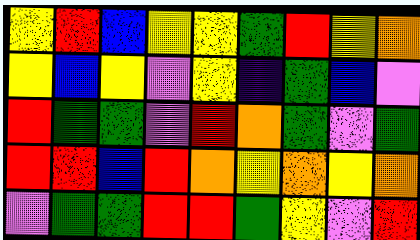[["yellow", "red", "blue", "yellow", "yellow", "green", "red", "yellow", "orange"], ["yellow", "blue", "yellow", "violet", "yellow", "indigo", "green", "blue", "violet"], ["red", "green", "green", "violet", "red", "orange", "green", "violet", "green"], ["red", "red", "blue", "red", "orange", "yellow", "orange", "yellow", "orange"], ["violet", "green", "green", "red", "red", "green", "yellow", "violet", "red"]]